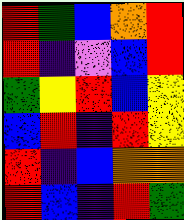[["red", "green", "blue", "orange", "red"], ["red", "indigo", "violet", "blue", "red"], ["green", "yellow", "red", "blue", "yellow"], ["blue", "red", "indigo", "red", "yellow"], ["red", "indigo", "blue", "orange", "orange"], ["red", "blue", "indigo", "red", "green"]]